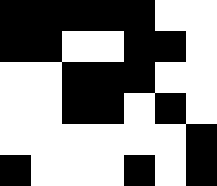[["black", "black", "black", "black", "black", "white", "white"], ["black", "black", "white", "white", "black", "black", "white"], ["white", "white", "black", "black", "black", "white", "white"], ["white", "white", "black", "black", "white", "black", "white"], ["white", "white", "white", "white", "white", "white", "black"], ["black", "white", "white", "white", "black", "white", "black"]]